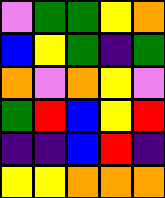[["violet", "green", "green", "yellow", "orange"], ["blue", "yellow", "green", "indigo", "green"], ["orange", "violet", "orange", "yellow", "violet"], ["green", "red", "blue", "yellow", "red"], ["indigo", "indigo", "blue", "red", "indigo"], ["yellow", "yellow", "orange", "orange", "orange"]]